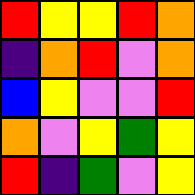[["red", "yellow", "yellow", "red", "orange"], ["indigo", "orange", "red", "violet", "orange"], ["blue", "yellow", "violet", "violet", "red"], ["orange", "violet", "yellow", "green", "yellow"], ["red", "indigo", "green", "violet", "yellow"]]